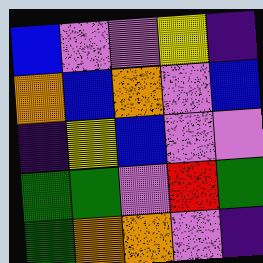[["blue", "violet", "violet", "yellow", "indigo"], ["orange", "blue", "orange", "violet", "blue"], ["indigo", "yellow", "blue", "violet", "violet"], ["green", "green", "violet", "red", "green"], ["green", "orange", "orange", "violet", "indigo"]]